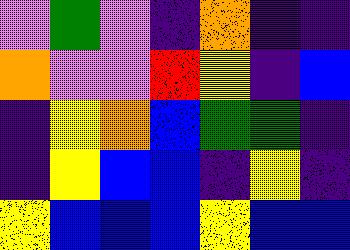[["violet", "green", "violet", "indigo", "orange", "indigo", "indigo"], ["orange", "violet", "violet", "red", "yellow", "indigo", "blue"], ["indigo", "yellow", "orange", "blue", "green", "green", "indigo"], ["indigo", "yellow", "blue", "blue", "indigo", "yellow", "indigo"], ["yellow", "blue", "blue", "blue", "yellow", "blue", "blue"]]